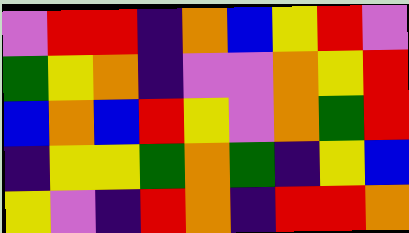[["violet", "red", "red", "indigo", "orange", "blue", "yellow", "red", "violet"], ["green", "yellow", "orange", "indigo", "violet", "violet", "orange", "yellow", "red"], ["blue", "orange", "blue", "red", "yellow", "violet", "orange", "green", "red"], ["indigo", "yellow", "yellow", "green", "orange", "green", "indigo", "yellow", "blue"], ["yellow", "violet", "indigo", "red", "orange", "indigo", "red", "red", "orange"]]